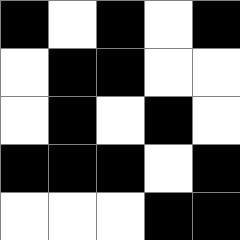[["black", "white", "black", "white", "black"], ["white", "black", "black", "white", "white"], ["white", "black", "white", "black", "white"], ["black", "black", "black", "white", "black"], ["white", "white", "white", "black", "black"]]